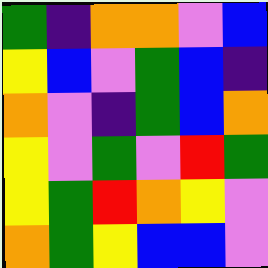[["green", "indigo", "orange", "orange", "violet", "blue"], ["yellow", "blue", "violet", "green", "blue", "indigo"], ["orange", "violet", "indigo", "green", "blue", "orange"], ["yellow", "violet", "green", "violet", "red", "green"], ["yellow", "green", "red", "orange", "yellow", "violet"], ["orange", "green", "yellow", "blue", "blue", "violet"]]